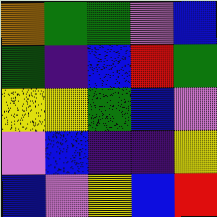[["orange", "green", "green", "violet", "blue"], ["green", "indigo", "blue", "red", "green"], ["yellow", "yellow", "green", "blue", "violet"], ["violet", "blue", "indigo", "indigo", "yellow"], ["blue", "violet", "yellow", "blue", "red"]]